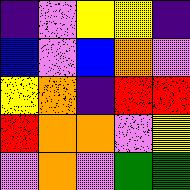[["indigo", "violet", "yellow", "yellow", "indigo"], ["blue", "violet", "blue", "orange", "violet"], ["yellow", "orange", "indigo", "red", "red"], ["red", "orange", "orange", "violet", "yellow"], ["violet", "orange", "violet", "green", "green"]]